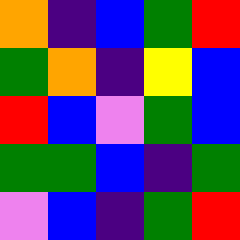[["orange", "indigo", "blue", "green", "red"], ["green", "orange", "indigo", "yellow", "blue"], ["red", "blue", "violet", "green", "blue"], ["green", "green", "blue", "indigo", "green"], ["violet", "blue", "indigo", "green", "red"]]